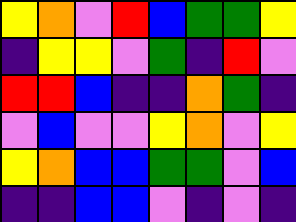[["yellow", "orange", "violet", "red", "blue", "green", "green", "yellow"], ["indigo", "yellow", "yellow", "violet", "green", "indigo", "red", "violet"], ["red", "red", "blue", "indigo", "indigo", "orange", "green", "indigo"], ["violet", "blue", "violet", "violet", "yellow", "orange", "violet", "yellow"], ["yellow", "orange", "blue", "blue", "green", "green", "violet", "blue"], ["indigo", "indigo", "blue", "blue", "violet", "indigo", "violet", "indigo"]]